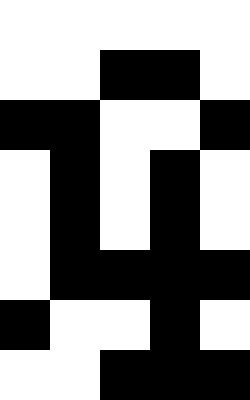[["white", "white", "white", "white", "white"], ["white", "white", "black", "black", "white"], ["black", "black", "white", "white", "black"], ["white", "black", "white", "black", "white"], ["white", "black", "white", "black", "white"], ["white", "black", "black", "black", "black"], ["black", "white", "white", "black", "white"], ["white", "white", "black", "black", "black"]]